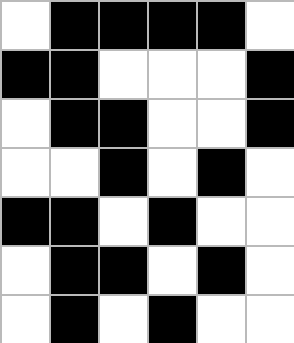[["white", "black", "black", "black", "black", "white"], ["black", "black", "white", "white", "white", "black"], ["white", "black", "black", "white", "white", "black"], ["white", "white", "black", "white", "black", "white"], ["black", "black", "white", "black", "white", "white"], ["white", "black", "black", "white", "black", "white"], ["white", "black", "white", "black", "white", "white"]]